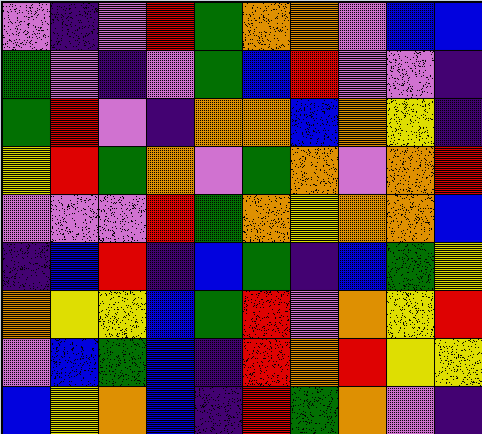[["violet", "indigo", "violet", "red", "green", "orange", "orange", "violet", "blue", "blue"], ["green", "violet", "indigo", "violet", "green", "blue", "red", "violet", "violet", "indigo"], ["green", "red", "violet", "indigo", "orange", "orange", "blue", "orange", "yellow", "indigo"], ["yellow", "red", "green", "orange", "violet", "green", "orange", "violet", "orange", "red"], ["violet", "violet", "violet", "red", "green", "orange", "yellow", "orange", "orange", "blue"], ["indigo", "blue", "red", "indigo", "blue", "green", "indigo", "blue", "green", "yellow"], ["orange", "yellow", "yellow", "blue", "green", "red", "violet", "orange", "yellow", "red"], ["violet", "blue", "green", "blue", "indigo", "red", "orange", "red", "yellow", "yellow"], ["blue", "yellow", "orange", "blue", "indigo", "red", "green", "orange", "violet", "indigo"]]